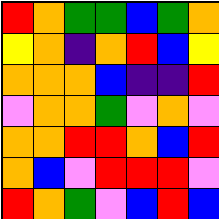[["red", "orange", "green", "green", "blue", "green", "orange"], ["yellow", "orange", "indigo", "orange", "red", "blue", "yellow"], ["orange", "orange", "orange", "blue", "indigo", "indigo", "red"], ["violet", "orange", "orange", "green", "violet", "orange", "violet"], ["orange", "orange", "red", "red", "orange", "blue", "red"], ["orange", "blue", "violet", "red", "red", "red", "violet"], ["red", "orange", "green", "violet", "blue", "red", "blue"]]